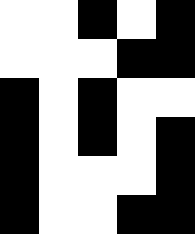[["white", "white", "black", "white", "black"], ["white", "white", "white", "black", "black"], ["black", "white", "black", "white", "white"], ["black", "white", "black", "white", "black"], ["black", "white", "white", "white", "black"], ["black", "white", "white", "black", "black"]]